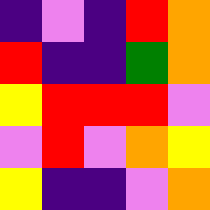[["indigo", "violet", "indigo", "red", "orange"], ["red", "indigo", "indigo", "green", "orange"], ["yellow", "red", "red", "red", "violet"], ["violet", "red", "violet", "orange", "yellow"], ["yellow", "indigo", "indigo", "violet", "orange"]]